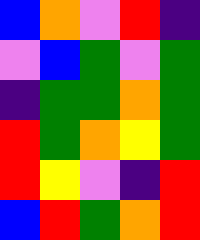[["blue", "orange", "violet", "red", "indigo"], ["violet", "blue", "green", "violet", "green"], ["indigo", "green", "green", "orange", "green"], ["red", "green", "orange", "yellow", "green"], ["red", "yellow", "violet", "indigo", "red"], ["blue", "red", "green", "orange", "red"]]